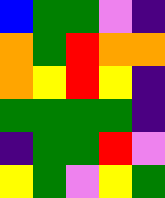[["blue", "green", "green", "violet", "indigo"], ["orange", "green", "red", "orange", "orange"], ["orange", "yellow", "red", "yellow", "indigo"], ["green", "green", "green", "green", "indigo"], ["indigo", "green", "green", "red", "violet"], ["yellow", "green", "violet", "yellow", "green"]]